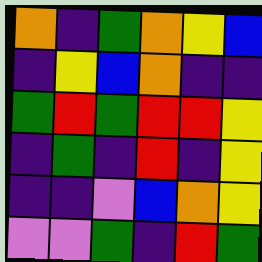[["orange", "indigo", "green", "orange", "yellow", "blue"], ["indigo", "yellow", "blue", "orange", "indigo", "indigo"], ["green", "red", "green", "red", "red", "yellow"], ["indigo", "green", "indigo", "red", "indigo", "yellow"], ["indigo", "indigo", "violet", "blue", "orange", "yellow"], ["violet", "violet", "green", "indigo", "red", "green"]]